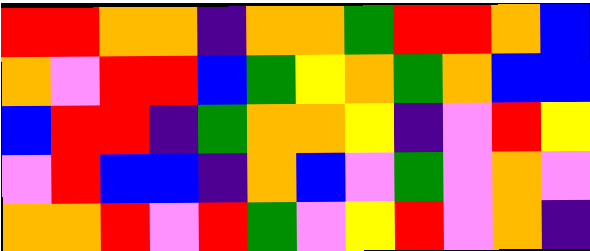[["red", "red", "orange", "orange", "indigo", "orange", "orange", "green", "red", "red", "orange", "blue"], ["orange", "violet", "red", "red", "blue", "green", "yellow", "orange", "green", "orange", "blue", "blue"], ["blue", "red", "red", "indigo", "green", "orange", "orange", "yellow", "indigo", "violet", "red", "yellow"], ["violet", "red", "blue", "blue", "indigo", "orange", "blue", "violet", "green", "violet", "orange", "violet"], ["orange", "orange", "red", "violet", "red", "green", "violet", "yellow", "red", "violet", "orange", "indigo"]]